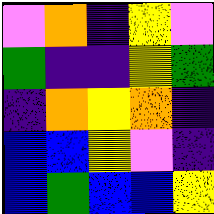[["violet", "orange", "indigo", "yellow", "violet"], ["green", "indigo", "indigo", "yellow", "green"], ["indigo", "orange", "yellow", "orange", "indigo"], ["blue", "blue", "yellow", "violet", "indigo"], ["blue", "green", "blue", "blue", "yellow"]]